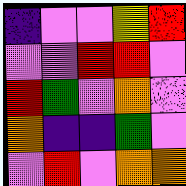[["indigo", "violet", "violet", "yellow", "red"], ["violet", "violet", "red", "red", "violet"], ["red", "green", "violet", "orange", "violet"], ["orange", "indigo", "indigo", "green", "violet"], ["violet", "red", "violet", "orange", "orange"]]